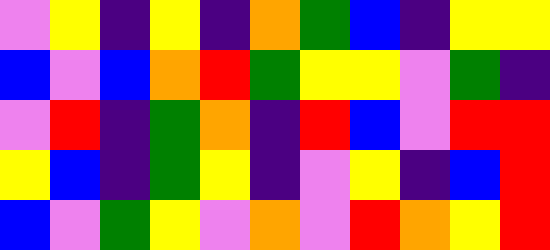[["violet", "yellow", "indigo", "yellow", "indigo", "orange", "green", "blue", "indigo", "yellow", "yellow"], ["blue", "violet", "blue", "orange", "red", "green", "yellow", "yellow", "violet", "green", "indigo"], ["violet", "red", "indigo", "green", "orange", "indigo", "red", "blue", "violet", "red", "red"], ["yellow", "blue", "indigo", "green", "yellow", "indigo", "violet", "yellow", "indigo", "blue", "red"], ["blue", "violet", "green", "yellow", "violet", "orange", "violet", "red", "orange", "yellow", "red"]]